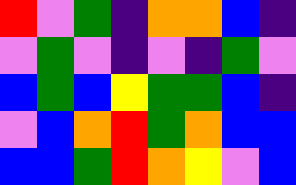[["red", "violet", "green", "indigo", "orange", "orange", "blue", "indigo"], ["violet", "green", "violet", "indigo", "violet", "indigo", "green", "violet"], ["blue", "green", "blue", "yellow", "green", "green", "blue", "indigo"], ["violet", "blue", "orange", "red", "green", "orange", "blue", "blue"], ["blue", "blue", "green", "red", "orange", "yellow", "violet", "blue"]]